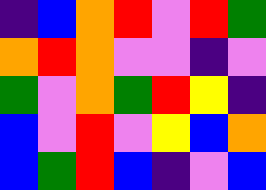[["indigo", "blue", "orange", "red", "violet", "red", "green"], ["orange", "red", "orange", "violet", "violet", "indigo", "violet"], ["green", "violet", "orange", "green", "red", "yellow", "indigo"], ["blue", "violet", "red", "violet", "yellow", "blue", "orange"], ["blue", "green", "red", "blue", "indigo", "violet", "blue"]]